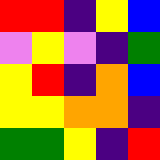[["red", "red", "indigo", "yellow", "blue"], ["violet", "yellow", "violet", "indigo", "green"], ["yellow", "red", "indigo", "orange", "blue"], ["yellow", "yellow", "orange", "orange", "indigo"], ["green", "green", "yellow", "indigo", "red"]]